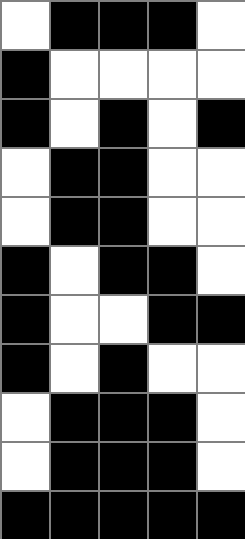[["white", "black", "black", "black", "white"], ["black", "white", "white", "white", "white"], ["black", "white", "black", "white", "black"], ["white", "black", "black", "white", "white"], ["white", "black", "black", "white", "white"], ["black", "white", "black", "black", "white"], ["black", "white", "white", "black", "black"], ["black", "white", "black", "white", "white"], ["white", "black", "black", "black", "white"], ["white", "black", "black", "black", "white"], ["black", "black", "black", "black", "black"]]